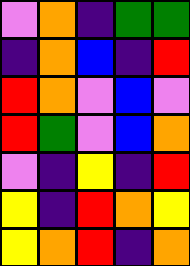[["violet", "orange", "indigo", "green", "green"], ["indigo", "orange", "blue", "indigo", "red"], ["red", "orange", "violet", "blue", "violet"], ["red", "green", "violet", "blue", "orange"], ["violet", "indigo", "yellow", "indigo", "red"], ["yellow", "indigo", "red", "orange", "yellow"], ["yellow", "orange", "red", "indigo", "orange"]]